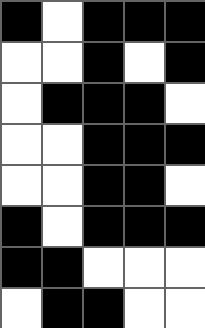[["black", "white", "black", "black", "black"], ["white", "white", "black", "white", "black"], ["white", "black", "black", "black", "white"], ["white", "white", "black", "black", "black"], ["white", "white", "black", "black", "white"], ["black", "white", "black", "black", "black"], ["black", "black", "white", "white", "white"], ["white", "black", "black", "white", "white"]]